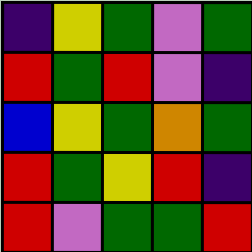[["indigo", "yellow", "green", "violet", "green"], ["red", "green", "red", "violet", "indigo"], ["blue", "yellow", "green", "orange", "green"], ["red", "green", "yellow", "red", "indigo"], ["red", "violet", "green", "green", "red"]]